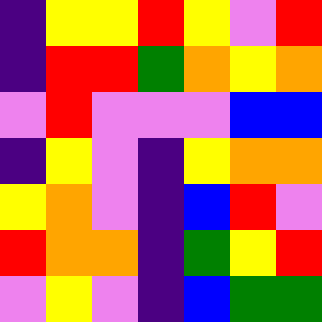[["indigo", "yellow", "yellow", "red", "yellow", "violet", "red"], ["indigo", "red", "red", "green", "orange", "yellow", "orange"], ["violet", "red", "violet", "violet", "violet", "blue", "blue"], ["indigo", "yellow", "violet", "indigo", "yellow", "orange", "orange"], ["yellow", "orange", "violet", "indigo", "blue", "red", "violet"], ["red", "orange", "orange", "indigo", "green", "yellow", "red"], ["violet", "yellow", "violet", "indigo", "blue", "green", "green"]]